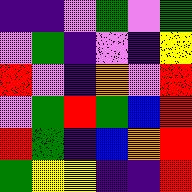[["indigo", "indigo", "violet", "green", "violet", "green"], ["violet", "green", "indigo", "violet", "indigo", "yellow"], ["red", "violet", "indigo", "orange", "violet", "red"], ["violet", "green", "red", "green", "blue", "red"], ["red", "green", "indigo", "blue", "orange", "red"], ["green", "yellow", "yellow", "indigo", "indigo", "red"]]